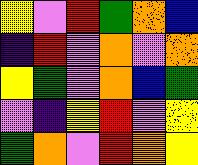[["yellow", "violet", "red", "green", "orange", "blue"], ["indigo", "red", "violet", "orange", "violet", "orange"], ["yellow", "green", "violet", "orange", "blue", "green"], ["violet", "indigo", "yellow", "red", "violet", "yellow"], ["green", "orange", "violet", "red", "orange", "yellow"]]